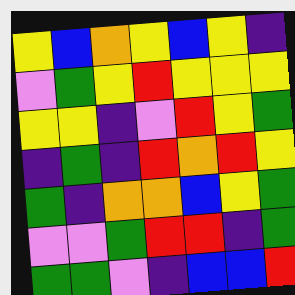[["yellow", "blue", "orange", "yellow", "blue", "yellow", "indigo"], ["violet", "green", "yellow", "red", "yellow", "yellow", "yellow"], ["yellow", "yellow", "indigo", "violet", "red", "yellow", "green"], ["indigo", "green", "indigo", "red", "orange", "red", "yellow"], ["green", "indigo", "orange", "orange", "blue", "yellow", "green"], ["violet", "violet", "green", "red", "red", "indigo", "green"], ["green", "green", "violet", "indigo", "blue", "blue", "red"]]